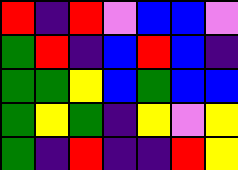[["red", "indigo", "red", "violet", "blue", "blue", "violet"], ["green", "red", "indigo", "blue", "red", "blue", "indigo"], ["green", "green", "yellow", "blue", "green", "blue", "blue"], ["green", "yellow", "green", "indigo", "yellow", "violet", "yellow"], ["green", "indigo", "red", "indigo", "indigo", "red", "yellow"]]